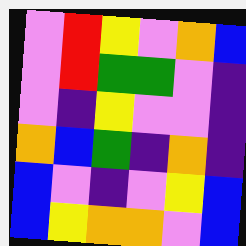[["violet", "red", "yellow", "violet", "orange", "blue"], ["violet", "red", "green", "green", "violet", "indigo"], ["violet", "indigo", "yellow", "violet", "violet", "indigo"], ["orange", "blue", "green", "indigo", "orange", "indigo"], ["blue", "violet", "indigo", "violet", "yellow", "blue"], ["blue", "yellow", "orange", "orange", "violet", "blue"]]